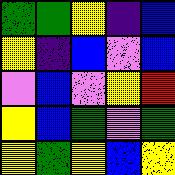[["green", "green", "yellow", "indigo", "blue"], ["yellow", "indigo", "blue", "violet", "blue"], ["violet", "blue", "violet", "yellow", "red"], ["yellow", "blue", "green", "violet", "green"], ["yellow", "green", "yellow", "blue", "yellow"]]